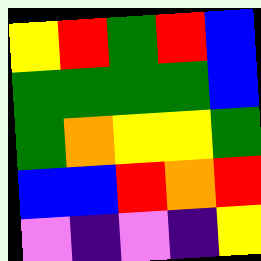[["yellow", "red", "green", "red", "blue"], ["green", "green", "green", "green", "blue"], ["green", "orange", "yellow", "yellow", "green"], ["blue", "blue", "red", "orange", "red"], ["violet", "indigo", "violet", "indigo", "yellow"]]